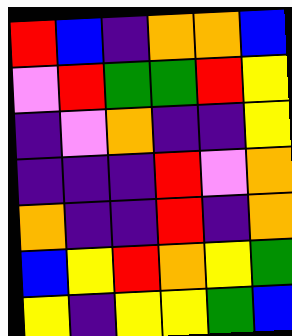[["red", "blue", "indigo", "orange", "orange", "blue"], ["violet", "red", "green", "green", "red", "yellow"], ["indigo", "violet", "orange", "indigo", "indigo", "yellow"], ["indigo", "indigo", "indigo", "red", "violet", "orange"], ["orange", "indigo", "indigo", "red", "indigo", "orange"], ["blue", "yellow", "red", "orange", "yellow", "green"], ["yellow", "indigo", "yellow", "yellow", "green", "blue"]]